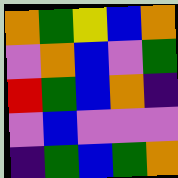[["orange", "green", "yellow", "blue", "orange"], ["violet", "orange", "blue", "violet", "green"], ["red", "green", "blue", "orange", "indigo"], ["violet", "blue", "violet", "violet", "violet"], ["indigo", "green", "blue", "green", "orange"]]